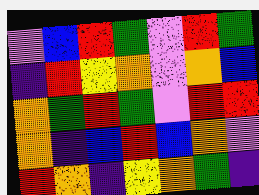[["violet", "blue", "red", "green", "violet", "red", "green"], ["indigo", "red", "yellow", "orange", "violet", "orange", "blue"], ["orange", "green", "red", "green", "violet", "red", "red"], ["orange", "indigo", "blue", "red", "blue", "orange", "violet"], ["red", "orange", "indigo", "yellow", "orange", "green", "indigo"]]